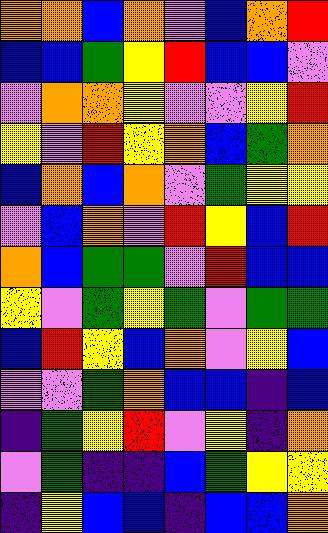[["orange", "orange", "blue", "orange", "violet", "blue", "orange", "red"], ["blue", "blue", "green", "yellow", "red", "blue", "blue", "violet"], ["violet", "orange", "orange", "yellow", "violet", "violet", "yellow", "red"], ["yellow", "violet", "red", "yellow", "orange", "blue", "green", "orange"], ["blue", "orange", "blue", "orange", "violet", "green", "yellow", "yellow"], ["violet", "blue", "orange", "violet", "red", "yellow", "blue", "red"], ["orange", "blue", "green", "green", "violet", "red", "blue", "blue"], ["yellow", "violet", "green", "yellow", "green", "violet", "green", "green"], ["blue", "red", "yellow", "blue", "orange", "violet", "yellow", "blue"], ["violet", "violet", "green", "orange", "blue", "blue", "indigo", "blue"], ["indigo", "green", "yellow", "red", "violet", "yellow", "indigo", "orange"], ["violet", "green", "indigo", "indigo", "blue", "green", "yellow", "yellow"], ["indigo", "yellow", "blue", "blue", "indigo", "blue", "blue", "orange"]]